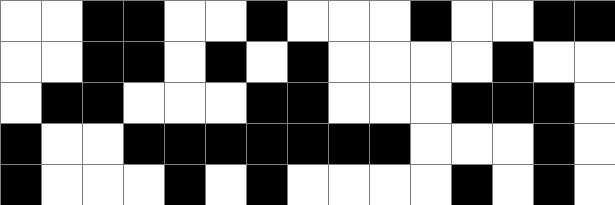[["white", "white", "black", "black", "white", "white", "black", "white", "white", "white", "black", "white", "white", "black", "black"], ["white", "white", "black", "black", "white", "black", "white", "black", "white", "white", "white", "white", "black", "white", "white"], ["white", "black", "black", "white", "white", "white", "black", "black", "white", "white", "white", "black", "black", "black", "white"], ["black", "white", "white", "black", "black", "black", "black", "black", "black", "black", "white", "white", "white", "black", "white"], ["black", "white", "white", "white", "black", "white", "black", "white", "white", "white", "white", "black", "white", "black", "white"]]